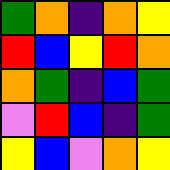[["green", "orange", "indigo", "orange", "yellow"], ["red", "blue", "yellow", "red", "orange"], ["orange", "green", "indigo", "blue", "green"], ["violet", "red", "blue", "indigo", "green"], ["yellow", "blue", "violet", "orange", "yellow"]]